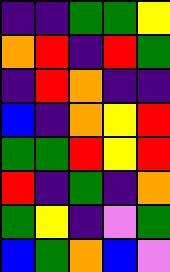[["indigo", "indigo", "green", "green", "yellow"], ["orange", "red", "indigo", "red", "green"], ["indigo", "red", "orange", "indigo", "indigo"], ["blue", "indigo", "orange", "yellow", "red"], ["green", "green", "red", "yellow", "red"], ["red", "indigo", "green", "indigo", "orange"], ["green", "yellow", "indigo", "violet", "green"], ["blue", "green", "orange", "blue", "violet"]]